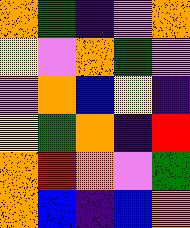[["orange", "green", "indigo", "violet", "orange"], ["yellow", "violet", "orange", "green", "violet"], ["violet", "orange", "blue", "yellow", "indigo"], ["yellow", "green", "orange", "indigo", "red"], ["orange", "red", "orange", "violet", "green"], ["orange", "blue", "indigo", "blue", "orange"]]